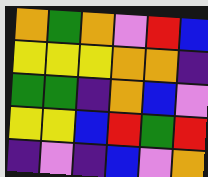[["orange", "green", "orange", "violet", "red", "blue"], ["yellow", "yellow", "yellow", "orange", "orange", "indigo"], ["green", "green", "indigo", "orange", "blue", "violet"], ["yellow", "yellow", "blue", "red", "green", "red"], ["indigo", "violet", "indigo", "blue", "violet", "orange"]]